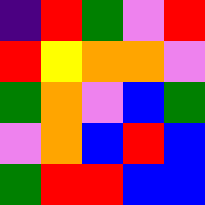[["indigo", "red", "green", "violet", "red"], ["red", "yellow", "orange", "orange", "violet"], ["green", "orange", "violet", "blue", "green"], ["violet", "orange", "blue", "red", "blue"], ["green", "red", "red", "blue", "blue"]]